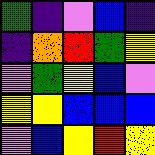[["green", "indigo", "violet", "blue", "indigo"], ["indigo", "orange", "red", "green", "yellow"], ["violet", "green", "yellow", "blue", "violet"], ["yellow", "yellow", "blue", "blue", "blue"], ["violet", "blue", "yellow", "red", "yellow"]]